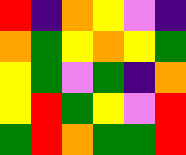[["red", "indigo", "orange", "yellow", "violet", "indigo"], ["orange", "green", "yellow", "orange", "yellow", "green"], ["yellow", "green", "violet", "green", "indigo", "orange"], ["yellow", "red", "green", "yellow", "violet", "red"], ["green", "red", "orange", "green", "green", "red"]]